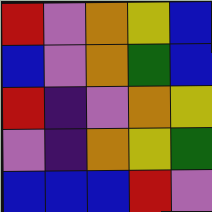[["red", "violet", "orange", "yellow", "blue"], ["blue", "violet", "orange", "green", "blue"], ["red", "indigo", "violet", "orange", "yellow"], ["violet", "indigo", "orange", "yellow", "green"], ["blue", "blue", "blue", "red", "violet"]]